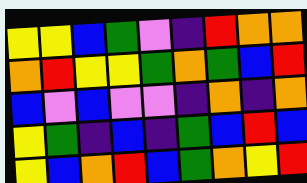[["yellow", "yellow", "blue", "green", "violet", "indigo", "red", "orange", "orange"], ["orange", "red", "yellow", "yellow", "green", "orange", "green", "blue", "red"], ["blue", "violet", "blue", "violet", "violet", "indigo", "orange", "indigo", "orange"], ["yellow", "green", "indigo", "blue", "indigo", "green", "blue", "red", "blue"], ["yellow", "blue", "orange", "red", "blue", "green", "orange", "yellow", "red"]]